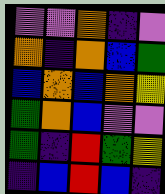[["violet", "violet", "orange", "indigo", "violet"], ["orange", "indigo", "orange", "blue", "green"], ["blue", "orange", "blue", "orange", "yellow"], ["green", "orange", "blue", "violet", "violet"], ["green", "indigo", "red", "green", "yellow"], ["indigo", "blue", "red", "blue", "indigo"]]